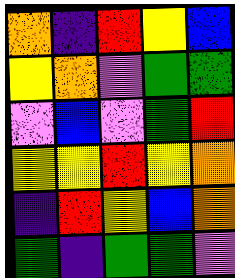[["orange", "indigo", "red", "yellow", "blue"], ["yellow", "orange", "violet", "green", "green"], ["violet", "blue", "violet", "green", "red"], ["yellow", "yellow", "red", "yellow", "orange"], ["indigo", "red", "yellow", "blue", "orange"], ["green", "indigo", "green", "green", "violet"]]